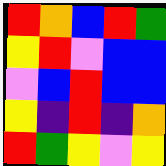[["red", "orange", "blue", "red", "green"], ["yellow", "red", "violet", "blue", "blue"], ["violet", "blue", "red", "blue", "blue"], ["yellow", "indigo", "red", "indigo", "orange"], ["red", "green", "yellow", "violet", "yellow"]]